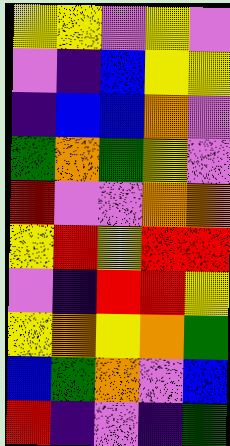[["yellow", "yellow", "violet", "yellow", "violet"], ["violet", "indigo", "blue", "yellow", "yellow"], ["indigo", "blue", "blue", "orange", "violet"], ["green", "orange", "green", "yellow", "violet"], ["red", "violet", "violet", "orange", "orange"], ["yellow", "red", "yellow", "red", "red"], ["violet", "indigo", "red", "red", "yellow"], ["yellow", "orange", "yellow", "orange", "green"], ["blue", "green", "orange", "violet", "blue"], ["red", "indigo", "violet", "indigo", "green"]]